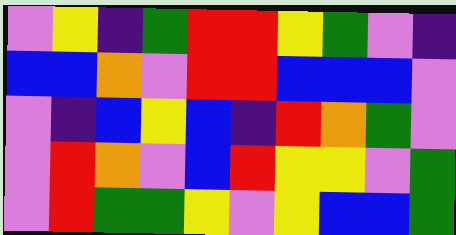[["violet", "yellow", "indigo", "green", "red", "red", "yellow", "green", "violet", "indigo"], ["blue", "blue", "orange", "violet", "red", "red", "blue", "blue", "blue", "violet"], ["violet", "indigo", "blue", "yellow", "blue", "indigo", "red", "orange", "green", "violet"], ["violet", "red", "orange", "violet", "blue", "red", "yellow", "yellow", "violet", "green"], ["violet", "red", "green", "green", "yellow", "violet", "yellow", "blue", "blue", "green"]]